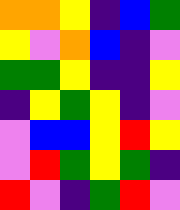[["orange", "orange", "yellow", "indigo", "blue", "green"], ["yellow", "violet", "orange", "blue", "indigo", "violet"], ["green", "green", "yellow", "indigo", "indigo", "yellow"], ["indigo", "yellow", "green", "yellow", "indigo", "violet"], ["violet", "blue", "blue", "yellow", "red", "yellow"], ["violet", "red", "green", "yellow", "green", "indigo"], ["red", "violet", "indigo", "green", "red", "violet"]]